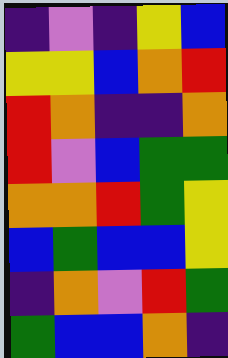[["indigo", "violet", "indigo", "yellow", "blue"], ["yellow", "yellow", "blue", "orange", "red"], ["red", "orange", "indigo", "indigo", "orange"], ["red", "violet", "blue", "green", "green"], ["orange", "orange", "red", "green", "yellow"], ["blue", "green", "blue", "blue", "yellow"], ["indigo", "orange", "violet", "red", "green"], ["green", "blue", "blue", "orange", "indigo"]]